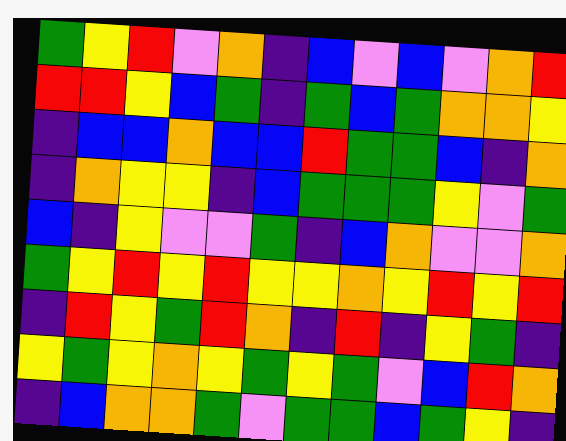[["green", "yellow", "red", "violet", "orange", "indigo", "blue", "violet", "blue", "violet", "orange", "red"], ["red", "red", "yellow", "blue", "green", "indigo", "green", "blue", "green", "orange", "orange", "yellow"], ["indigo", "blue", "blue", "orange", "blue", "blue", "red", "green", "green", "blue", "indigo", "orange"], ["indigo", "orange", "yellow", "yellow", "indigo", "blue", "green", "green", "green", "yellow", "violet", "green"], ["blue", "indigo", "yellow", "violet", "violet", "green", "indigo", "blue", "orange", "violet", "violet", "orange"], ["green", "yellow", "red", "yellow", "red", "yellow", "yellow", "orange", "yellow", "red", "yellow", "red"], ["indigo", "red", "yellow", "green", "red", "orange", "indigo", "red", "indigo", "yellow", "green", "indigo"], ["yellow", "green", "yellow", "orange", "yellow", "green", "yellow", "green", "violet", "blue", "red", "orange"], ["indigo", "blue", "orange", "orange", "green", "violet", "green", "green", "blue", "green", "yellow", "indigo"]]